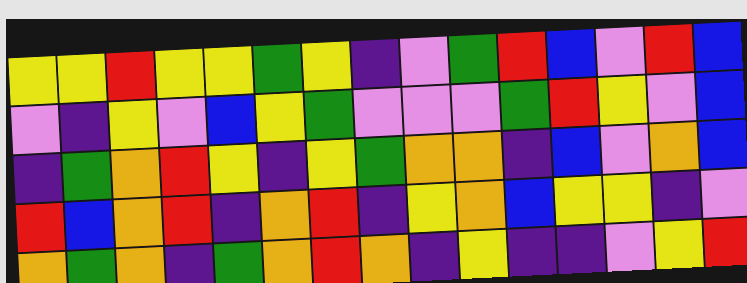[["yellow", "yellow", "red", "yellow", "yellow", "green", "yellow", "indigo", "violet", "green", "red", "blue", "violet", "red", "blue"], ["violet", "indigo", "yellow", "violet", "blue", "yellow", "green", "violet", "violet", "violet", "green", "red", "yellow", "violet", "blue"], ["indigo", "green", "orange", "red", "yellow", "indigo", "yellow", "green", "orange", "orange", "indigo", "blue", "violet", "orange", "blue"], ["red", "blue", "orange", "red", "indigo", "orange", "red", "indigo", "yellow", "orange", "blue", "yellow", "yellow", "indigo", "violet"], ["orange", "green", "orange", "indigo", "green", "orange", "red", "orange", "indigo", "yellow", "indigo", "indigo", "violet", "yellow", "red"]]